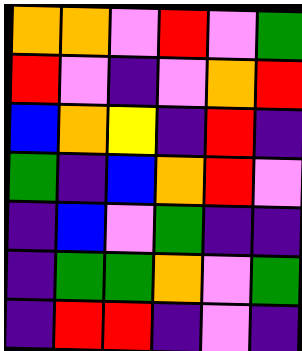[["orange", "orange", "violet", "red", "violet", "green"], ["red", "violet", "indigo", "violet", "orange", "red"], ["blue", "orange", "yellow", "indigo", "red", "indigo"], ["green", "indigo", "blue", "orange", "red", "violet"], ["indigo", "blue", "violet", "green", "indigo", "indigo"], ["indigo", "green", "green", "orange", "violet", "green"], ["indigo", "red", "red", "indigo", "violet", "indigo"]]